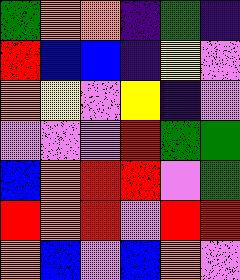[["green", "orange", "orange", "indigo", "green", "indigo"], ["red", "blue", "blue", "indigo", "yellow", "violet"], ["orange", "yellow", "violet", "yellow", "indigo", "violet"], ["violet", "violet", "violet", "red", "green", "green"], ["blue", "orange", "red", "red", "violet", "green"], ["red", "orange", "red", "violet", "red", "red"], ["orange", "blue", "violet", "blue", "orange", "violet"]]